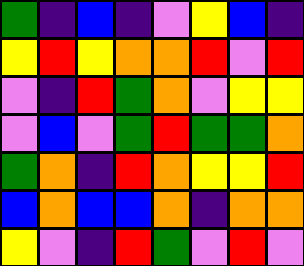[["green", "indigo", "blue", "indigo", "violet", "yellow", "blue", "indigo"], ["yellow", "red", "yellow", "orange", "orange", "red", "violet", "red"], ["violet", "indigo", "red", "green", "orange", "violet", "yellow", "yellow"], ["violet", "blue", "violet", "green", "red", "green", "green", "orange"], ["green", "orange", "indigo", "red", "orange", "yellow", "yellow", "red"], ["blue", "orange", "blue", "blue", "orange", "indigo", "orange", "orange"], ["yellow", "violet", "indigo", "red", "green", "violet", "red", "violet"]]